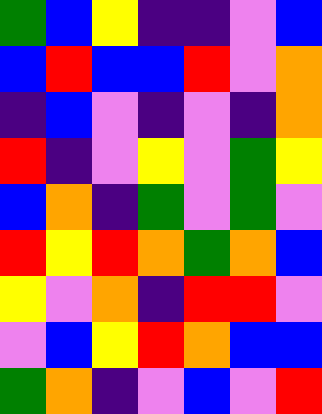[["green", "blue", "yellow", "indigo", "indigo", "violet", "blue"], ["blue", "red", "blue", "blue", "red", "violet", "orange"], ["indigo", "blue", "violet", "indigo", "violet", "indigo", "orange"], ["red", "indigo", "violet", "yellow", "violet", "green", "yellow"], ["blue", "orange", "indigo", "green", "violet", "green", "violet"], ["red", "yellow", "red", "orange", "green", "orange", "blue"], ["yellow", "violet", "orange", "indigo", "red", "red", "violet"], ["violet", "blue", "yellow", "red", "orange", "blue", "blue"], ["green", "orange", "indigo", "violet", "blue", "violet", "red"]]